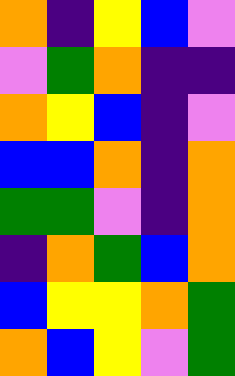[["orange", "indigo", "yellow", "blue", "violet"], ["violet", "green", "orange", "indigo", "indigo"], ["orange", "yellow", "blue", "indigo", "violet"], ["blue", "blue", "orange", "indigo", "orange"], ["green", "green", "violet", "indigo", "orange"], ["indigo", "orange", "green", "blue", "orange"], ["blue", "yellow", "yellow", "orange", "green"], ["orange", "blue", "yellow", "violet", "green"]]